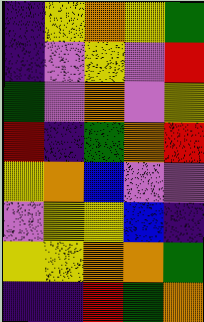[["indigo", "yellow", "orange", "yellow", "green"], ["indigo", "violet", "yellow", "violet", "red"], ["green", "violet", "orange", "violet", "yellow"], ["red", "indigo", "green", "orange", "red"], ["yellow", "orange", "blue", "violet", "violet"], ["violet", "yellow", "yellow", "blue", "indigo"], ["yellow", "yellow", "orange", "orange", "green"], ["indigo", "indigo", "red", "green", "orange"]]